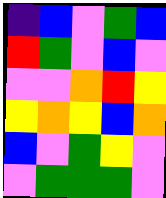[["indigo", "blue", "violet", "green", "blue"], ["red", "green", "violet", "blue", "violet"], ["violet", "violet", "orange", "red", "yellow"], ["yellow", "orange", "yellow", "blue", "orange"], ["blue", "violet", "green", "yellow", "violet"], ["violet", "green", "green", "green", "violet"]]